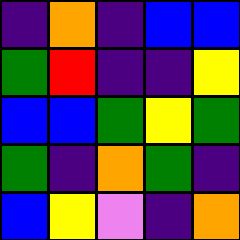[["indigo", "orange", "indigo", "blue", "blue"], ["green", "red", "indigo", "indigo", "yellow"], ["blue", "blue", "green", "yellow", "green"], ["green", "indigo", "orange", "green", "indigo"], ["blue", "yellow", "violet", "indigo", "orange"]]